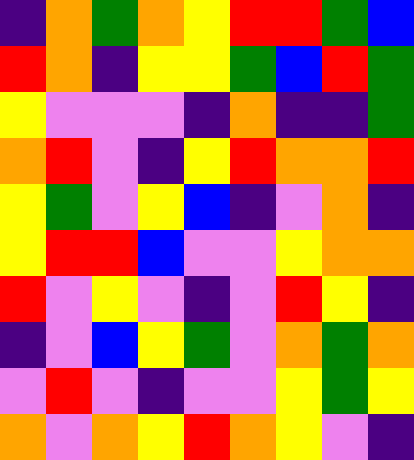[["indigo", "orange", "green", "orange", "yellow", "red", "red", "green", "blue"], ["red", "orange", "indigo", "yellow", "yellow", "green", "blue", "red", "green"], ["yellow", "violet", "violet", "violet", "indigo", "orange", "indigo", "indigo", "green"], ["orange", "red", "violet", "indigo", "yellow", "red", "orange", "orange", "red"], ["yellow", "green", "violet", "yellow", "blue", "indigo", "violet", "orange", "indigo"], ["yellow", "red", "red", "blue", "violet", "violet", "yellow", "orange", "orange"], ["red", "violet", "yellow", "violet", "indigo", "violet", "red", "yellow", "indigo"], ["indigo", "violet", "blue", "yellow", "green", "violet", "orange", "green", "orange"], ["violet", "red", "violet", "indigo", "violet", "violet", "yellow", "green", "yellow"], ["orange", "violet", "orange", "yellow", "red", "orange", "yellow", "violet", "indigo"]]